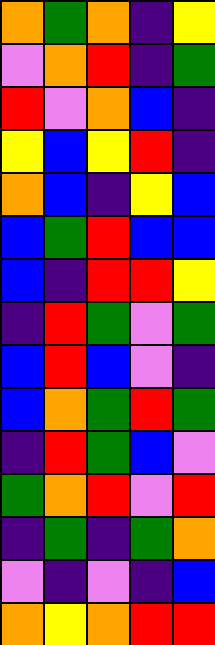[["orange", "green", "orange", "indigo", "yellow"], ["violet", "orange", "red", "indigo", "green"], ["red", "violet", "orange", "blue", "indigo"], ["yellow", "blue", "yellow", "red", "indigo"], ["orange", "blue", "indigo", "yellow", "blue"], ["blue", "green", "red", "blue", "blue"], ["blue", "indigo", "red", "red", "yellow"], ["indigo", "red", "green", "violet", "green"], ["blue", "red", "blue", "violet", "indigo"], ["blue", "orange", "green", "red", "green"], ["indigo", "red", "green", "blue", "violet"], ["green", "orange", "red", "violet", "red"], ["indigo", "green", "indigo", "green", "orange"], ["violet", "indigo", "violet", "indigo", "blue"], ["orange", "yellow", "orange", "red", "red"]]